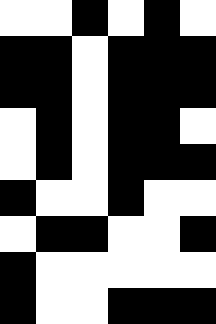[["white", "white", "black", "white", "black", "white"], ["black", "black", "white", "black", "black", "black"], ["black", "black", "white", "black", "black", "black"], ["white", "black", "white", "black", "black", "white"], ["white", "black", "white", "black", "black", "black"], ["black", "white", "white", "black", "white", "white"], ["white", "black", "black", "white", "white", "black"], ["black", "white", "white", "white", "white", "white"], ["black", "white", "white", "black", "black", "black"]]